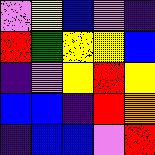[["violet", "yellow", "blue", "violet", "indigo"], ["red", "green", "yellow", "yellow", "blue"], ["indigo", "violet", "yellow", "red", "yellow"], ["blue", "blue", "indigo", "red", "orange"], ["indigo", "blue", "blue", "violet", "red"]]